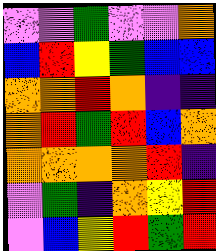[["violet", "violet", "green", "violet", "violet", "orange"], ["blue", "red", "yellow", "green", "blue", "blue"], ["orange", "orange", "red", "orange", "indigo", "indigo"], ["orange", "red", "green", "red", "blue", "orange"], ["orange", "orange", "orange", "orange", "red", "indigo"], ["violet", "green", "indigo", "orange", "yellow", "red"], ["violet", "blue", "yellow", "red", "green", "red"]]